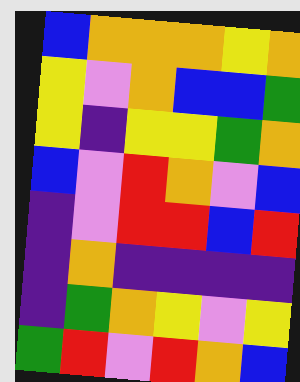[["blue", "orange", "orange", "orange", "yellow", "orange"], ["yellow", "violet", "orange", "blue", "blue", "green"], ["yellow", "indigo", "yellow", "yellow", "green", "orange"], ["blue", "violet", "red", "orange", "violet", "blue"], ["indigo", "violet", "red", "red", "blue", "red"], ["indigo", "orange", "indigo", "indigo", "indigo", "indigo"], ["indigo", "green", "orange", "yellow", "violet", "yellow"], ["green", "red", "violet", "red", "orange", "blue"]]